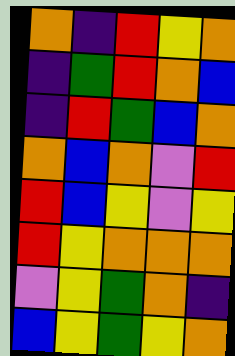[["orange", "indigo", "red", "yellow", "orange"], ["indigo", "green", "red", "orange", "blue"], ["indigo", "red", "green", "blue", "orange"], ["orange", "blue", "orange", "violet", "red"], ["red", "blue", "yellow", "violet", "yellow"], ["red", "yellow", "orange", "orange", "orange"], ["violet", "yellow", "green", "orange", "indigo"], ["blue", "yellow", "green", "yellow", "orange"]]